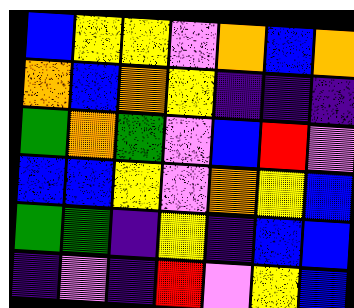[["blue", "yellow", "yellow", "violet", "orange", "blue", "orange"], ["orange", "blue", "orange", "yellow", "indigo", "indigo", "indigo"], ["green", "orange", "green", "violet", "blue", "red", "violet"], ["blue", "blue", "yellow", "violet", "orange", "yellow", "blue"], ["green", "green", "indigo", "yellow", "indigo", "blue", "blue"], ["indigo", "violet", "indigo", "red", "violet", "yellow", "blue"]]